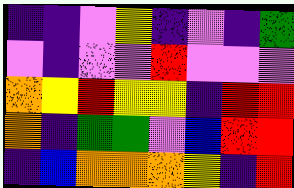[["indigo", "indigo", "violet", "yellow", "indigo", "violet", "indigo", "green"], ["violet", "indigo", "violet", "violet", "red", "violet", "violet", "violet"], ["orange", "yellow", "red", "yellow", "yellow", "indigo", "red", "red"], ["orange", "indigo", "green", "green", "violet", "blue", "red", "red"], ["indigo", "blue", "orange", "orange", "orange", "yellow", "indigo", "red"]]